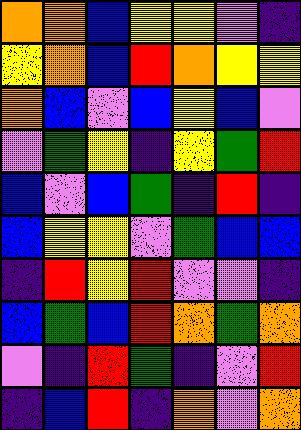[["orange", "orange", "blue", "yellow", "yellow", "violet", "indigo"], ["yellow", "orange", "blue", "red", "orange", "yellow", "yellow"], ["orange", "blue", "violet", "blue", "yellow", "blue", "violet"], ["violet", "green", "yellow", "indigo", "yellow", "green", "red"], ["blue", "violet", "blue", "green", "indigo", "red", "indigo"], ["blue", "yellow", "yellow", "violet", "green", "blue", "blue"], ["indigo", "red", "yellow", "red", "violet", "violet", "indigo"], ["blue", "green", "blue", "red", "orange", "green", "orange"], ["violet", "indigo", "red", "green", "indigo", "violet", "red"], ["indigo", "blue", "red", "indigo", "orange", "violet", "orange"]]